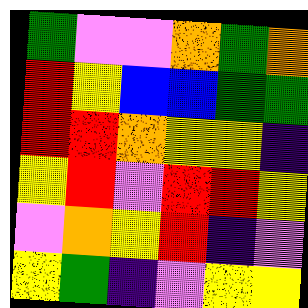[["green", "violet", "violet", "orange", "green", "orange"], ["red", "yellow", "blue", "blue", "green", "green"], ["red", "red", "orange", "yellow", "yellow", "indigo"], ["yellow", "red", "violet", "red", "red", "yellow"], ["violet", "orange", "yellow", "red", "indigo", "violet"], ["yellow", "green", "indigo", "violet", "yellow", "yellow"]]